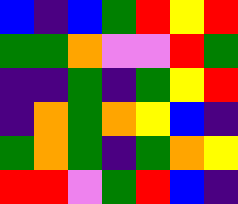[["blue", "indigo", "blue", "green", "red", "yellow", "red"], ["green", "green", "orange", "violet", "violet", "red", "green"], ["indigo", "indigo", "green", "indigo", "green", "yellow", "red"], ["indigo", "orange", "green", "orange", "yellow", "blue", "indigo"], ["green", "orange", "green", "indigo", "green", "orange", "yellow"], ["red", "red", "violet", "green", "red", "blue", "indigo"]]